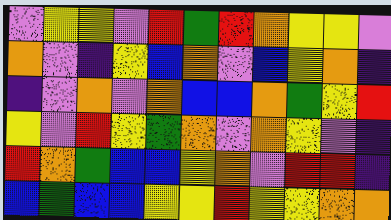[["violet", "yellow", "yellow", "violet", "red", "green", "red", "orange", "yellow", "yellow", "violet"], ["orange", "violet", "indigo", "yellow", "blue", "orange", "violet", "blue", "yellow", "orange", "indigo"], ["indigo", "violet", "orange", "violet", "orange", "blue", "blue", "orange", "green", "yellow", "red"], ["yellow", "violet", "red", "yellow", "green", "orange", "violet", "orange", "yellow", "violet", "indigo"], ["red", "orange", "green", "blue", "blue", "yellow", "orange", "violet", "red", "red", "indigo"], ["blue", "green", "blue", "blue", "yellow", "yellow", "red", "yellow", "yellow", "orange", "orange"]]